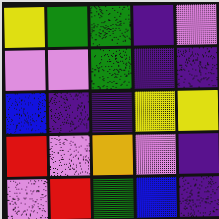[["yellow", "green", "green", "indigo", "violet"], ["violet", "violet", "green", "indigo", "indigo"], ["blue", "indigo", "indigo", "yellow", "yellow"], ["red", "violet", "orange", "violet", "indigo"], ["violet", "red", "green", "blue", "indigo"]]